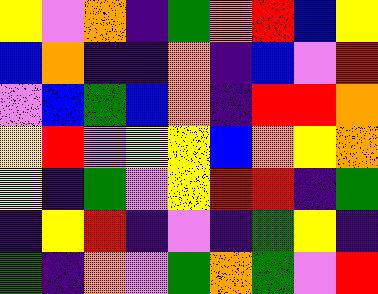[["yellow", "violet", "orange", "indigo", "green", "orange", "red", "blue", "yellow"], ["blue", "orange", "indigo", "indigo", "orange", "indigo", "blue", "violet", "red"], ["violet", "blue", "green", "blue", "orange", "indigo", "red", "red", "orange"], ["yellow", "red", "violet", "yellow", "yellow", "blue", "orange", "yellow", "orange"], ["yellow", "indigo", "green", "violet", "yellow", "red", "red", "indigo", "green"], ["indigo", "yellow", "red", "indigo", "violet", "indigo", "green", "yellow", "indigo"], ["green", "indigo", "orange", "violet", "green", "orange", "green", "violet", "red"]]